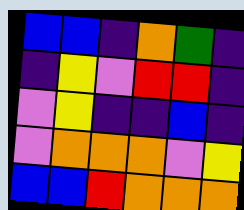[["blue", "blue", "indigo", "orange", "green", "indigo"], ["indigo", "yellow", "violet", "red", "red", "indigo"], ["violet", "yellow", "indigo", "indigo", "blue", "indigo"], ["violet", "orange", "orange", "orange", "violet", "yellow"], ["blue", "blue", "red", "orange", "orange", "orange"]]